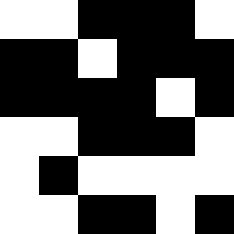[["white", "white", "black", "black", "black", "white"], ["black", "black", "white", "black", "black", "black"], ["black", "black", "black", "black", "white", "black"], ["white", "white", "black", "black", "black", "white"], ["white", "black", "white", "white", "white", "white"], ["white", "white", "black", "black", "white", "black"]]